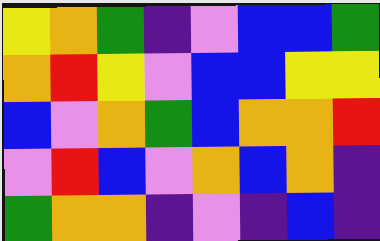[["yellow", "orange", "green", "indigo", "violet", "blue", "blue", "green"], ["orange", "red", "yellow", "violet", "blue", "blue", "yellow", "yellow"], ["blue", "violet", "orange", "green", "blue", "orange", "orange", "red"], ["violet", "red", "blue", "violet", "orange", "blue", "orange", "indigo"], ["green", "orange", "orange", "indigo", "violet", "indigo", "blue", "indigo"]]